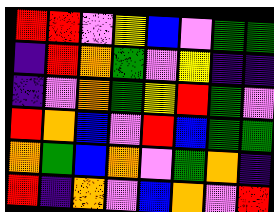[["red", "red", "violet", "yellow", "blue", "violet", "green", "green"], ["indigo", "red", "orange", "green", "violet", "yellow", "indigo", "indigo"], ["indigo", "violet", "orange", "green", "yellow", "red", "green", "violet"], ["red", "orange", "blue", "violet", "red", "blue", "green", "green"], ["orange", "green", "blue", "orange", "violet", "green", "orange", "indigo"], ["red", "indigo", "orange", "violet", "blue", "orange", "violet", "red"]]